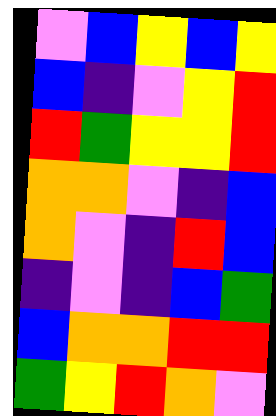[["violet", "blue", "yellow", "blue", "yellow"], ["blue", "indigo", "violet", "yellow", "red"], ["red", "green", "yellow", "yellow", "red"], ["orange", "orange", "violet", "indigo", "blue"], ["orange", "violet", "indigo", "red", "blue"], ["indigo", "violet", "indigo", "blue", "green"], ["blue", "orange", "orange", "red", "red"], ["green", "yellow", "red", "orange", "violet"]]